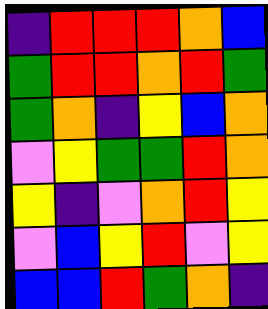[["indigo", "red", "red", "red", "orange", "blue"], ["green", "red", "red", "orange", "red", "green"], ["green", "orange", "indigo", "yellow", "blue", "orange"], ["violet", "yellow", "green", "green", "red", "orange"], ["yellow", "indigo", "violet", "orange", "red", "yellow"], ["violet", "blue", "yellow", "red", "violet", "yellow"], ["blue", "blue", "red", "green", "orange", "indigo"]]